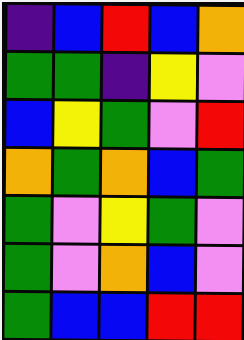[["indigo", "blue", "red", "blue", "orange"], ["green", "green", "indigo", "yellow", "violet"], ["blue", "yellow", "green", "violet", "red"], ["orange", "green", "orange", "blue", "green"], ["green", "violet", "yellow", "green", "violet"], ["green", "violet", "orange", "blue", "violet"], ["green", "blue", "blue", "red", "red"]]